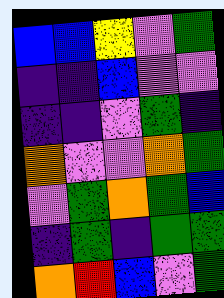[["blue", "blue", "yellow", "violet", "green"], ["indigo", "indigo", "blue", "violet", "violet"], ["indigo", "indigo", "violet", "green", "indigo"], ["orange", "violet", "violet", "orange", "green"], ["violet", "green", "orange", "green", "blue"], ["indigo", "green", "indigo", "green", "green"], ["orange", "red", "blue", "violet", "green"]]